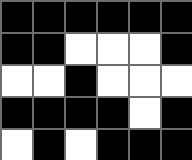[["black", "black", "black", "black", "black", "black"], ["black", "black", "white", "white", "white", "black"], ["white", "white", "black", "white", "white", "white"], ["black", "black", "black", "black", "white", "black"], ["white", "black", "white", "black", "black", "black"]]